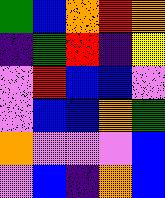[["green", "blue", "orange", "red", "orange"], ["indigo", "green", "red", "indigo", "yellow"], ["violet", "red", "blue", "blue", "violet"], ["violet", "blue", "blue", "orange", "green"], ["orange", "violet", "violet", "violet", "blue"], ["violet", "blue", "indigo", "orange", "blue"]]